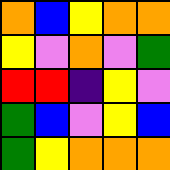[["orange", "blue", "yellow", "orange", "orange"], ["yellow", "violet", "orange", "violet", "green"], ["red", "red", "indigo", "yellow", "violet"], ["green", "blue", "violet", "yellow", "blue"], ["green", "yellow", "orange", "orange", "orange"]]